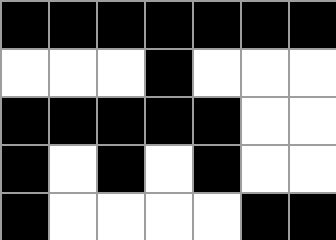[["black", "black", "black", "black", "black", "black", "black"], ["white", "white", "white", "black", "white", "white", "white"], ["black", "black", "black", "black", "black", "white", "white"], ["black", "white", "black", "white", "black", "white", "white"], ["black", "white", "white", "white", "white", "black", "black"]]